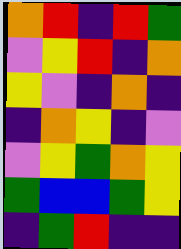[["orange", "red", "indigo", "red", "green"], ["violet", "yellow", "red", "indigo", "orange"], ["yellow", "violet", "indigo", "orange", "indigo"], ["indigo", "orange", "yellow", "indigo", "violet"], ["violet", "yellow", "green", "orange", "yellow"], ["green", "blue", "blue", "green", "yellow"], ["indigo", "green", "red", "indigo", "indigo"]]